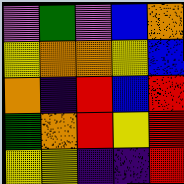[["violet", "green", "violet", "blue", "orange"], ["yellow", "orange", "orange", "yellow", "blue"], ["orange", "indigo", "red", "blue", "red"], ["green", "orange", "red", "yellow", "red"], ["yellow", "yellow", "indigo", "indigo", "red"]]